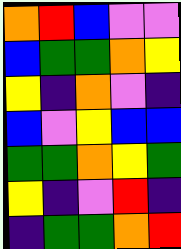[["orange", "red", "blue", "violet", "violet"], ["blue", "green", "green", "orange", "yellow"], ["yellow", "indigo", "orange", "violet", "indigo"], ["blue", "violet", "yellow", "blue", "blue"], ["green", "green", "orange", "yellow", "green"], ["yellow", "indigo", "violet", "red", "indigo"], ["indigo", "green", "green", "orange", "red"]]